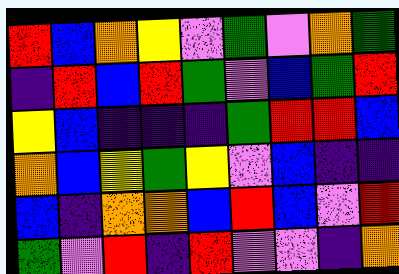[["red", "blue", "orange", "yellow", "violet", "green", "violet", "orange", "green"], ["indigo", "red", "blue", "red", "green", "violet", "blue", "green", "red"], ["yellow", "blue", "indigo", "indigo", "indigo", "green", "red", "red", "blue"], ["orange", "blue", "yellow", "green", "yellow", "violet", "blue", "indigo", "indigo"], ["blue", "indigo", "orange", "orange", "blue", "red", "blue", "violet", "red"], ["green", "violet", "red", "indigo", "red", "violet", "violet", "indigo", "orange"]]